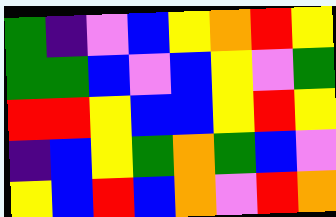[["green", "indigo", "violet", "blue", "yellow", "orange", "red", "yellow"], ["green", "green", "blue", "violet", "blue", "yellow", "violet", "green"], ["red", "red", "yellow", "blue", "blue", "yellow", "red", "yellow"], ["indigo", "blue", "yellow", "green", "orange", "green", "blue", "violet"], ["yellow", "blue", "red", "blue", "orange", "violet", "red", "orange"]]